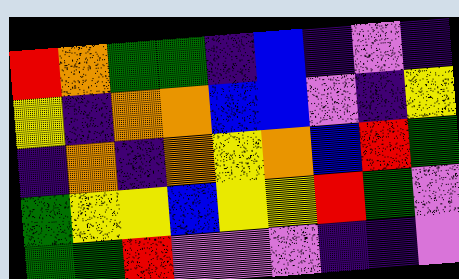[["red", "orange", "green", "green", "indigo", "blue", "indigo", "violet", "indigo"], ["yellow", "indigo", "orange", "orange", "blue", "blue", "violet", "indigo", "yellow"], ["indigo", "orange", "indigo", "orange", "yellow", "orange", "blue", "red", "green"], ["green", "yellow", "yellow", "blue", "yellow", "yellow", "red", "green", "violet"], ["green", "green", "red", "violet", "violet", "violet", "indigo", "indigo", "violet"]]